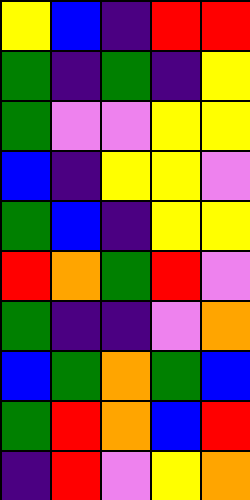[["yellow", "blue", "indigo", "red", "red"], ["green", "indigo", "green", "indigo", "yellow"], ["green", "violet", "violet", "yellow", "yellow"], ["blue", "indigo", "yellow", "yellow", "violet"], ["green", "blue", "indigo", "yellow", "yellow"], ["red", "orange", "green", "red", "violet"], ["green", "indigo", "indigo", "violet", "orange"], ["blue", "green", "orange", "green", "blue"], ["green", "red", "orange", "blue", "red"], ["indigo", "red", "violet", "yellow", "orange"]]